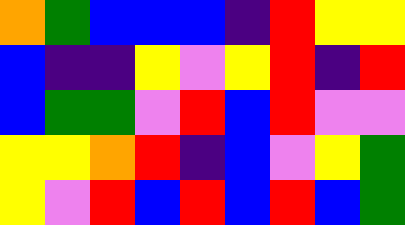[["orange", "green", "blue", "blue", "blue", "indigo", "red", "yellow", "yellow"], ["blue", "indigo", "indigo", "yellow", "violet", "yellow", "red", "indigo", "red"], ["blue", "green", "green", "violet", "red", "blue", "red", "violet", "violet"], ["yellow", "yellow", "orange", "red", "indigo", "blue", "violet", "yellow", "green"], ["yellow", "violet", "red", "blue", "red", "blue", "red", "blue", "green"]]